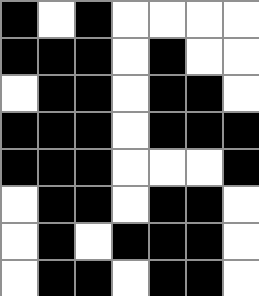[["black", "white", "black", "white", "white", "white", "white"], ["black", "black", "black", "white", "black", "white", "white"], ["white", "black", "black", "white", "black", "black", "white"], ["black", "black", "black", "white", "black", "black", "black"], ["black", "black", "black", "white", "white", "white", "black"], ["white", "black", "black", "white", "black", "black", "white"], ["white", "black", "white", "black", "black", "black", "white"], ["white", "black", "black", "white", "black", "black", "white"]]